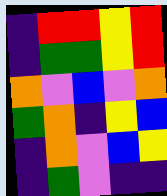[["indigo", "red", "red", "yellow", "red"], ["indigo", "green", "green", "yellow", "red"], ["orange", "violet", "blue", "violet", "orange"], ["green", "orange", "indigo", "yellow", "blue"], ["indigo", "orange", "violet", "blue", "yellow"], ["indigo", "green", "violet", "indigo", "indigo"]]